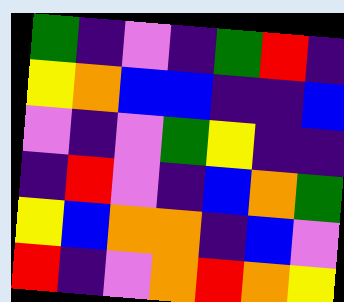[["green", "indigo", "violet", "indigo", "green", "red", "indigo"], ["yellow", "orange", "blue", "blue", "indigo", "indigo", "blue"], ["violet", "indigo", "violet", "green", "yellow", "indigo", "indigo"], ["indigo", "red", "violet", "indigo", "blue", "orange", "green"], ["yellow", "blue", "orange", "orange", "indigo", "blue", "violet"], ["red", "indigo", "violet", "orange", "red", "orange", "yellow"]]